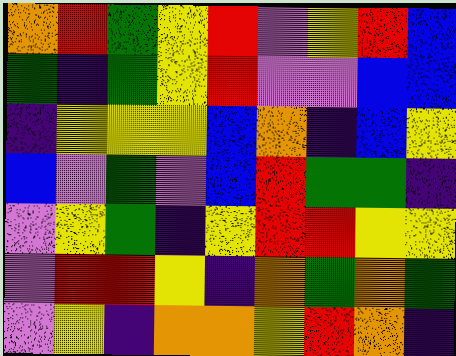[["orange", "red", "green", "yellow", "red", "violet", "yellow", "red", "blue"], ["green", "indigo", "green", "yellow", "red", "violet", "violet", "blue", "blue"], ["indigo", "yellow", "yellow", "yellow", "blue", "orange", "indigo", "blue", "yellow"], ["blue", "violet", "green", "violet", "blue", "red", "green", "green", "indigo"], ["violet", "yellow", "green", "indigo", "yellow", "red", "red", "yellow", "yellow"], ["violet", "red", "red", "yellow", "indigo", "orange", "green", "orange", "green"], ["violet", "yellow", "indigo", "orange", "orange", "yellow", "red", "orange", "indigo"]]